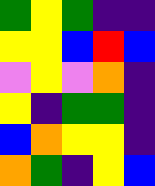[["green", "yellow", "green", "indigo", "indigo"], ["yellow", "yellow", "blue", "red", "blue"], ["violet", "yellow", "violet", "orange", "indigo"], ["yellow", "indigo", "green", "green", "indigo"], ["blue", "orange", "yellow", "yellow", "indigo"], ["orange", "green", "indigo", "yellow", "blue"]]